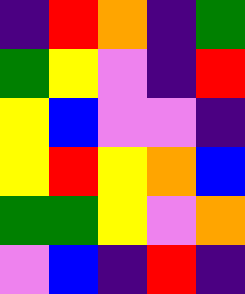[["indigo", "red", "orange", "indigo", "green"], ["green", "yellow", "violet", "indigo", "red"], ["yellow", "blue", "violet", "violet", "indigo"], ["yellow", "red", "yellow", "orange", "blue"], ["green", "green", "yellow", "violet", "orange"], ["violet", "blue", "indigo", "red", "indigo"]]